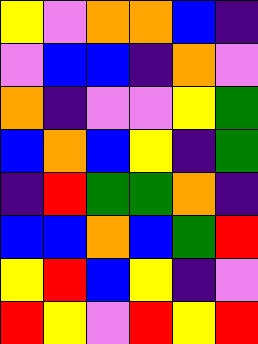[["yellow", "violet", "orange", "orange", "blue", "indigo"], ["violet", "blue", "blue", "indigo", "orange", "violet"], ["orange", "indigo", "violet", "violet", "yellow", "green"], ["blue", "orange", "blue", "yellow", "indigo", "green"], ["indigo", "red", "green", "green", "orange", "indigo"], ["blue", "blue", "orange", "blue", "green", "red"], ["yellow", "red", "blue", "yellow", "indigo", "violet"], ["red", "yellow", "violet", "red", "yellow", "red"]]